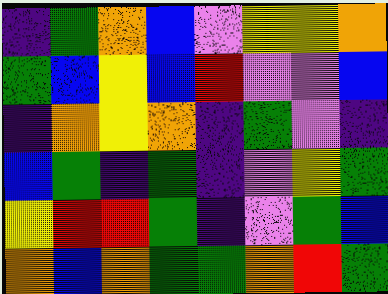[["indigo", "green", "orange", "blue", "violet", "yellow", "yellow", "orange"], ["green", "blue", "yellow", "blue", "red", "violet", "violet", "blue"], ["indigo", "orange", "yellow", "orange", "indigo", "green", "violet", "indigo"], ["blue", "green", "indigo", "green", "indigo", "violet", "yellow", "green"], ["yellow", "red", "red", "green", "indigo", "violet", "green", "blue"], ["orange", "blue", "orange", "green", "green", "orange", "red", "green"]]